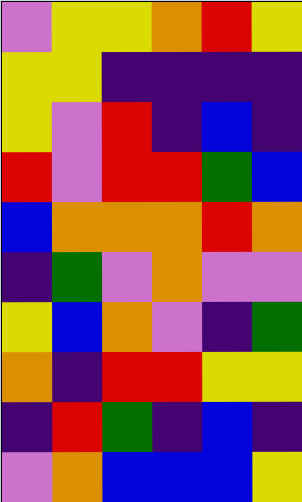[["violet", "yellow", "yellow", "orange", "red", "yellow"], ["yellow", "yellow", "indigo", "indigo", "indigo", "indigo"], ["yellow", "violet", "red", "indigo", "blue", "indigo"], ["red", "violet", "red", "red", "green", "blue"], ["blue", "orange", "orange", "orange", "red", "orange"], ["indigo", "green", "violet", "orange", "violet", "violet"], ["yellow", "blue", "orange", "violet", "indigo", "green"], ["orange", "indigo", "red", "red", "yellow", "yellow"], ["indigo", "red", "green", "indigo", "blue", "indigo"], ["violet", "orange", "blue", "blue", "blue", "yellow"]]